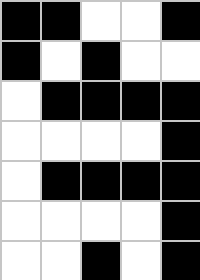[["black", "black", "white", "white", "black"], ["black", "white", "black", "white", "white"], ["white", "black", "black", "black", "black"], ["white", "white", "white", "white", "black"], ["white", "black", "black", "black", "black"], ["white", "white", "white", "white", "black"], ["white", "white", "black", "white", "black"]]